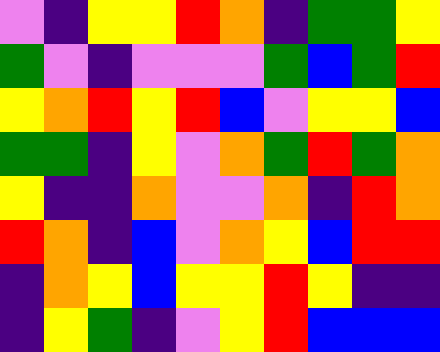[["violet", "indigo", "yellow", "yellow", "red", "orange", "indigo", "green", "green", "yellow"], ["green", "violet", "indigo", "violet", "violet", "violet", "green", "blue", "green", "red"], ["yellow", "orange", "red", "yellow", "red", "blue", "violet", "yellow", "yellow", "blue"], ["green", "green", "indigo", "yellow", "violet", "orange", "green", "red", "green", "orange"], ["yellow", "indigo", "indigo", "orange", "violet", "violet", "orange", "indigo", "red", "orange"], ["red", "orange", "indigo", "blue", "violet", "orange", "yellow", "blue", "red", "red"], ["indigo", "orange", "yellow", "blue", "yellow", "yellow", "red", "yellow", "indigo", "indigo"], ["indigo", "yellow", "green", "indigo", "violet", "yellow", "red", "blue", "blue", "blue"]]